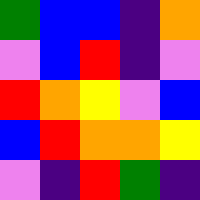[["green", "blue", "blue", "indigo", "orange"], ["violet", "blue", "red", "indigo", "violet"], ["red", "orange", "yellow", "violet", "blue"], ["blue", "red", "orange", "orange", "yellow"], ["violet", "indigo", "red", "green", "indigo"]]